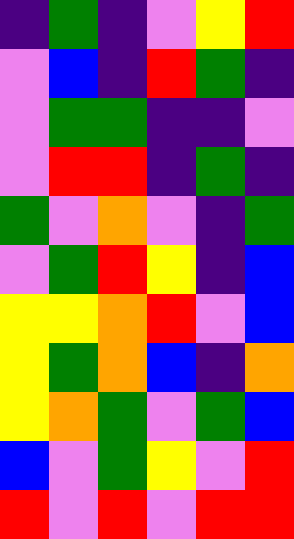[["indigo", "green", "indigo", "violet", "yellow", "red"], ["violet", "blue", "indigo", "red", "green", "indigo"], ["violet", "green", "green", "indigo", "indigo", "violet"], ["violet", "red", "red", "indigo", "green", "indigo"], ["green", "violet", "orange", "violet", "indigo", "green"], ["violet", "green", "red", "yellow", "indigo", "blue"], ["yellow", "yellow", "orange", "red", "violet", "blue"], ["yellow", "green", "orange", "blue", "indigo", "orange"], ["yellow", "orange", "green", "violet", "green", "blue"], ["blue", "violet", "green", "yellow", "violet", "red"], ["red", "violet", "red", "violet", "red", "red"]]